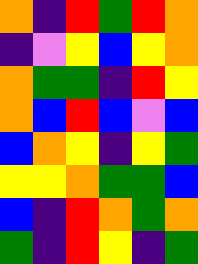[["orange", "indigo", "red", "green", "red", "orange"], ["indigo", "violet", "yellow", "blue", "yellow", "orange"], ["orange", "green", "green", "indigo", "red", "yellow"], ["orange", "blue", "red", "blue", "violet", "blue"], ["blue", "orange", "yellow", "indigo", "yellow", "green"], ["yellow", "yellow", "orange", "green", "green", "blue"], ["blue", "indigo", "red", "orange", "green", "orange"], ["green", "indigo", "red", "yellow", "indigo", "green"]]